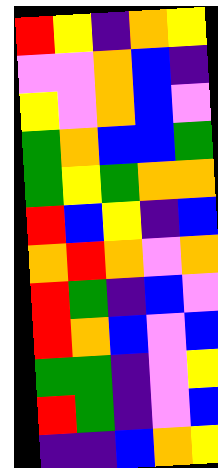[["red", "yellow", "indigo", "orange", "yellow"], ["violet", "violet", "orange", "blue", "indigo"], ["yellow", "violet", "orange", "blue", "violet"], ["green", "orange", "blue", "blue", "green"], ["green", "yellow", "green", "orange", "orange"], ["red", "blue", "yellow", "indigo", "blue"], ["orange", "red", "orange", "violet", "orange"], ["red", "green", "indigo", "blue", "violet"], ["red", "orange", "blue", "violet", "blue"], ["green", "green", "indigo", "violet", "yellow"], ["red", "green", "indigo", "violet", "blue"], ["indigo", "indigo", "blue", "orange", "yellow"]]